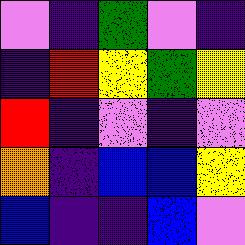[["violet", "indigo", "green", "violet", "indigo"], ["indigo", "red", "yellow", "green", "yellow"], ["red", "indigo", "violet", "indigo", "violet"], ["orange", "indigo", "blue", "blue", "yellow"], ["blue", "indigo", "indigo", "blue", "violet"]]